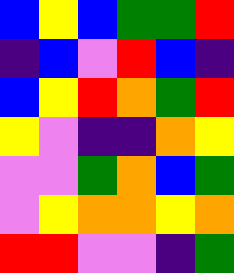[["blue", "yellow", "blue", "green", "green", "red"], ["indigo", "blue", "violet", "red", "blue", "indigo"], ["blue", "yellow", "red", "orange", "green", "red"], ["yellow", "violet", "indigo", "indigo", "orange", "yellow"], ["violet", "violet", "green", "orange", "blue", "green"], ["violet", "yellow", "orange", "orange", "yellow", "orange"], ["red", "red", "violet", "violet", "indigo", "green"]]